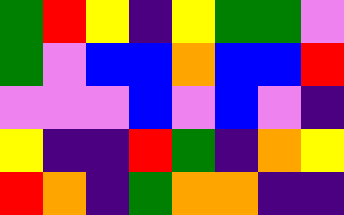[["green", "red", "yellow", "indigo", "yellow", "green", "green", "violet"], ["green", "violet", "blue", "blue", "orange", "blue", "blue", "red"], ["violet", "violet", "violet", "blue", "violet", "blue", "violet", "indigo"], ["yellow", "indigo", "indigo", "red", "green", "indigo", "orange", "yellow"], ["red", "orange", "indigo", "green", "orange", "orange", "indigo", "indigo"]]